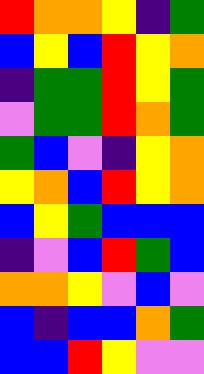[["red", "orange", "orange", "yellow", "indigo", "green"], ["blue", "yellow", "blue", "red", "yellow", "orange"], ["indigo", "green", "green", "red", "yellow", "green"], ["violet", "green", "green", "red", "orange", "green"], ["green", "blue", "violet", "indigo", "yellow", "orange"], ["yellow", "orange", "blue", "red", "yellow", "orange"], ["blue", "yellow", "green", "blue", "blue", "blue"], ["indigo", "violet", "blue", "red", "green", "blue"], ["orange", "orange", "yellow", "violet", "blue", "violet"], ["blue", "indigo", "blue", "blue", "orange", "green"], ["blue", "blue", "red", "yellow", "violet", "violet"]]